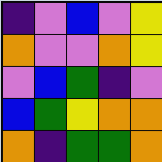[["indigo", "violet", "blue", "violet", "yellow"], ["orange", "violet", "violet", "orange", "yellow"], ["violet", "blue", "green", "indigo", "violet"], ["blue", "green", "yellow", "orange", "orange"], ["orange", "indigo", "green", "green", "orange"]]